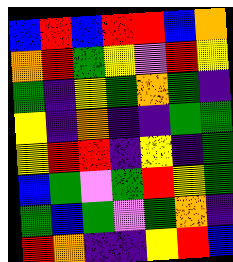[["blue", "red", "blue", "red", "red", "blue", "orange"], ["orange", "red", "green", "yellow", "violet", "red", "yellow"], ["green", "indigo", "yellow", "green", "orange", "green", "indigo"], ["yellow", "indigo", "orange", "indigo", "indigo", "green", "green"], ["yellow", "red", "red", "indigo", "yellow", "indigo", "green"], ["blue", "green", "violet", "green", "red", "yellow", "green"], ["green", "blue", "green", "violet", "green", "orange", "indigo"], ["red", "orange", "indigo", "indigo", "yellow", "red", "blue"]]